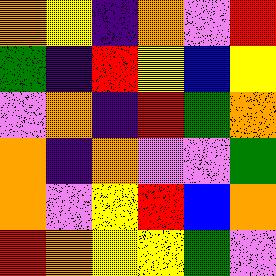[["orange", "yellow", "indigo", "orange", "violet", "red"], ["green", "indigo", "red", "yellow", "blue", "yellow"], ["violet", "orange", "indigo", "red", "green", "orange"], ["orange", "indigo", "orange", "violet", "violet", "green"], ["orange", "violet", "yellow", "red", "blue", "orange"], ["red", "orange", "yellow", "yellow", "green", "violet"]]